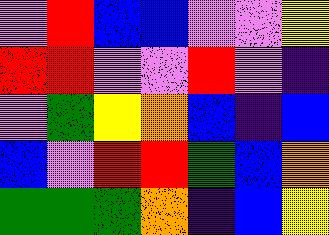[["violet", "red", "blue", "blue", "violet", "violet", "yellow"], ["red", "red", "violet", "violet", "red", "violet", "indigo"], ["violet", "green", "yellow", "orange", "blue", "indigo", "blue"], ["blue", "violet", "red", "red", "green", "blue", "orange"], ["green", "green", "green", "orange", "indigo", "blue", "yellow"]]